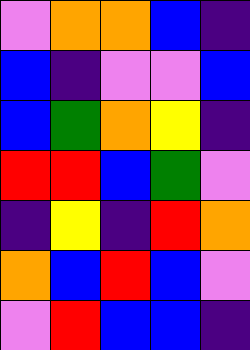[["violet", "orange", "orange", "blue", "indigo"], ["blue", "indigo", "violet", "violet", "blue"], ["blue", "green", "orange", "yellow", "indigo"], ["red", "red", "blue", "green", "violet"], ["indigo", "yellow", "indigo", "red", "orange"], ["orange", "blue", "red", "blue", "violet"], ["violet", "red", "blue", "blue", "indigo"]]